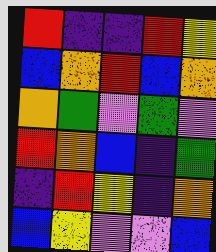[["red", "indigo", "indigo", "red", "yellow"], ["blue", "orange", "red", "blue", "orange"], ["orange", "green", "violet", "green", "violet"], ["red", "orange", "blue", "indigo", "green"], ["indigo", "red", "yellow", "indigo", "orange"], ["blue", "yellow", "violet", "violet", "blue"]]